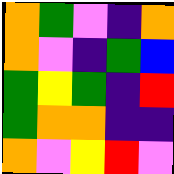[["orange", "green", "violet", "indigo", "orange"], ["orange", "violet", "indigo", "green", "blue"], ["green", "yellow", "green", "indigo", "red"], ["green", "orange", "orange", "indigo", "indigo"], ["orange", "violet", "yellow", "red", "violet"]]